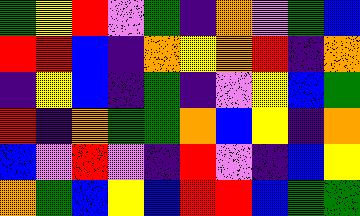[["green", "yellow", "red", "violet", "green", "indigo", "orange", "violet", "green", "blue"], ["red", "red", "blue", "indigo", "orange", "yellow", "orange", "red", "indigo", "orange"], ["indigo", "yellow", "blue", "indigo", "green", "indigo", "violet", "yellow", "blue", "green"], ["red", "indigo", "orange", "green", "green", "orange", "blue", "yellow", "indigo", "orange"], ["blue", "violet", "red", "violet", "indigo", "red", "violet", "indigo", "blue", "yellow"], ["orange", "green", "blue", "yellow", "blue", "red", "red", "blue", "green", "green"]]